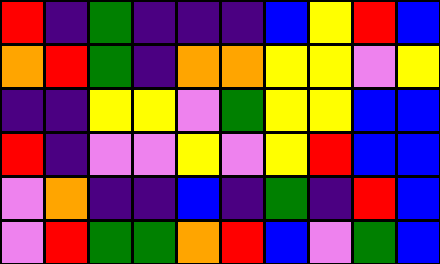[["red", "indigo", "green", "indigo", "indigo", "indigo", "blue", "yellow", "red", "blue"], ["orange", "red", "green", "indigo", "orange", "orange", "yellow", "yellow", "violet", "yellow"], ["indigo", "indigo", "yellow", "yellow", "violet", "green", "yellow", "yellow", "blue", "blue"], ["red", "indigo", "violet", "violet", "yellow", "violet", "yellow", "red", "blue", "blue"], ["violet", "orange", "indigo", "indigo", "blue", "indigo", "green", "indigo", "red", "blue"], ["violet", "red", "green", "green", "orange", "red", "blue", "violet", "green", "blue"]]